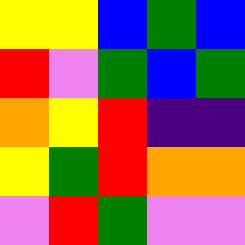[["yellow", "yellow", "blue", "green", "blue"], ["red", "violet", "green", "blue", "green"], ["orange", "yellow", "red", "indigo", "indigo"], ["yellow", "green", "red", "orange", "orange"], ["violet", "red", "green", "violet", "violet"]]